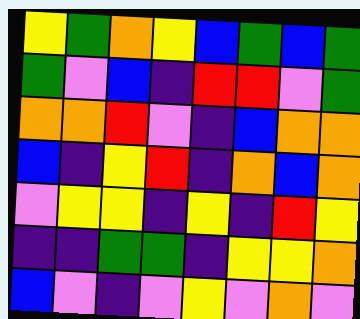[["yellow", "green", "orange", "yellow", "blue", "green", "blue", "green"], ["green", "violet", "blue", "indigo", "red", "red", "violet", "green"], ["orange", "orange", "red", "violet", "indigo", "blue", "orange", "orange"], ["blue", "indigo", "yellow", "red", "indigo", "orange", "blue", "orange"], ["violet", "yellow", "yellow", "indigo", "yellow", "indigo", "red", "yellow"], ["indigo", "indigo", "green", "green", "indigo", "yellow", "yellow", "orange"], ["blue", "violet", "indigo", "violet", "yellow", "violet", "orange", "violet"]]